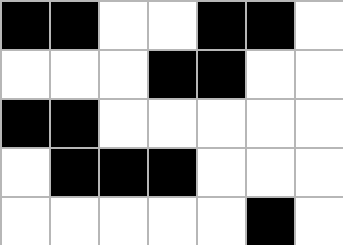[["black", "black", "white", "white", "black", "black", "white"], ["white", "white", "white", "black", "black", "white", "white"], ["black", "black", "white", "white", "white", "white", "white"], ["white", "black", "black", "black", "white", "white", "white"], ["white", "white", "white", "white", "white", "black", "white"]]